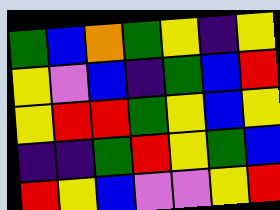[["green", "blue", "orange", "green", "yellow", "indigo", "yellow"], ["yellow", "violet", "blue", "indigo", "green", "blue", "red"], ["yellow", "red", "red", "green", "yellow", "blue", "yellow"], ["indigo", "indigo", "green", "red", "yellow", "green", "blue"], ["red", "yellow", "blue", "violet", "violet", "yellow", "red"]]